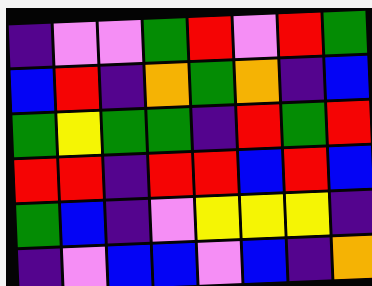[["indigo", "violet", "violet", "green", "red", "violet", "red", "green"], ["blue", "red", "indigo", "orange", "green", "orange", "indigo", "blue"], ["green", "yellow", "green", "green", "indigo", "red", "green", "red"], ["red", "red", "indigo", "red", "red", "blue", "red", "blue"], ["green", "blue", "indigo", "violet", "yellow", "yellow", "yellow", "indigo"], ["indigo", "violet", "blue", "blue", "violet", "blue", "indigo", "orange"]]